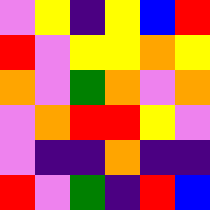[["violet", "yellow", "indigo", "yellow", "blue", "red"], ["red", "violet", "yellow", "yellow", "orange", "yellow"], ["orange", "violet", "green", "orange", "violet", "orange"], ["violet", "orange", "red", "red", "yellow", "violet"], ["violet", "indigo", "indigo", "orange", "indigo", "indigo"], ["red", "violet", "green", "indigo", "red", "blue"]]